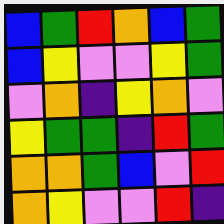[["blue", "green", "red", "orange", "blue", "green"], ["blue", "yellow", "violet", "violet", "yellow", "green"], ["violet", "orange", "indigo", "yellow", "orange", "violet"], ["yellow", "green", "green", "indigo", "red", "green"], ["orange", "orange", "green", "blue", "violet", "red"], ["orange", "yellow", "violet", "violet", "red", "indigo"]]